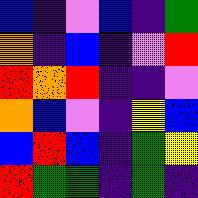[["blue", "indigo", "violet", "blue", "indigo", "green"], ["orange", "indigo", "blue", "indigo", "violet", "red"], ["red", "orange", "red", "indigo", "indigo", "violet"], ["orange", "blue", "violet", "indigo", "yellow", "blue"], ["blue", "red", "blue", "indigo", "green", "yellow"], ["red", "green", "green", "indigo", "green", "indigo"]]